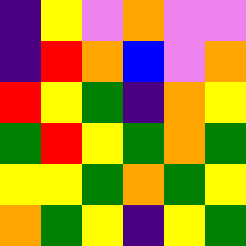[["indigo", "yellow", "violet", "orange", "violet", "violet"], ["indigo", "red", "orange", "blue", "violet", "orange"], ["red", "yellow", "green", "indigo", "orange", "yellow"], ["green", "red", "yellow", "green", "orange", "green"], ["yellow", "yellow", "green", "orange", "green", "yellow"], ["orange", "green", "yellow", "indigo", "yellow", "green"]]